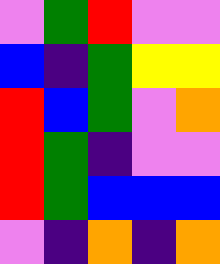[["violet", "green", "red", "violet", "violet"], ["blue", "indigo", "green", "yellow", "yellow"], ["red", "blue", "green", "violet", "orange"], ["red", "green", "indigo", "violet", "violet"], ["red", "green", "blue", "blue", "blue"], ["violet", "indigo", "orange", "indigo", "orange"]]